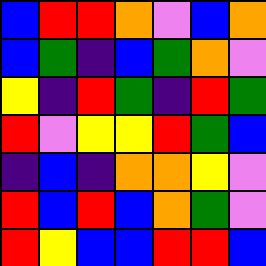[["blue", "red", "red", "orange", "violet", "blue", "orange"], ["blue", "green", "indigo", "blue", "green", "orange", "violet"], ["yellow", "indigo", "red", "green", "indigo", "red", "green"], ["red", "violet", "yellow", "yellow", "red", "green", "blue"], ["indigo", "blue", "indigo", "orange", "orange", "yellow", "violet"], ["red", "blue", "red", "blue", "orange", "green", "violet"], ["red", "yellow", "blue", "blue", "red", "red", "blue"]]